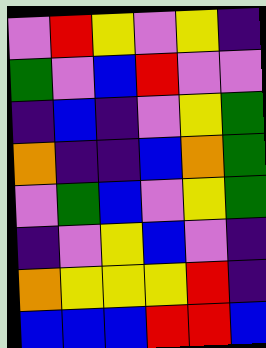[["violet", "red", "yellow", "violet", "yellow", "indigo"], ["green", "violet", "blue", "red", "violet", "violet"], ["indigo", "blue", "indigo", "violet", "yellow", "green"], ["orange", "indigo", "indigo", "blue", "orange", "green"], ["violet", "green", "blue", "violet", "yellow", "green"], ["indigo", "violet", "yellow", "blue", "violet", "indigo"], ["orange", "yellow", "yellow", "yellow", "red", "indigo"], ["blue", "blue", "blue", "red", "red", "blue"]]